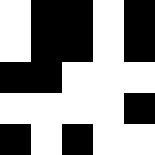[["white", "black", "black", "white", "black"], ["white", "black", "black", "white", "black"], ["black", "black", "white", "white", "white"], ["white", "white", "white", "white", "black"], ["black", "white", "black", "white", "white"]]